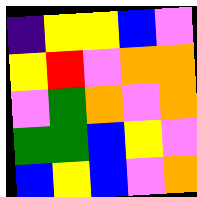[["indigo", "yellow", "yellow", "blue", "violet"], ["yellow", "red", "violet", "orange", "orange"], ["violet", "green", "orange", "violet", "orange"], ["green", "green", "blue", "yellow", "violet"], ["blue", "yellow", "blue", "violet", "orange"]]